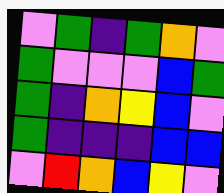[["violet", "green", "indigo", "green", "orange", "violet"], ["green", "violet", "violet", "violet", "blue", "green"], ["green", "indigo", "orange", "yellow", "blue", "violet"], ["green", "indigo", "indigo", "indigo", "blue", "blue"], ["violet", "red", "orange", "blue", "yellow", "violet"]]